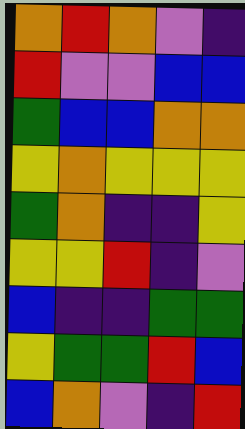[["orange", "red", "orange", "violet", "indigo"], ["red", "violet", "violet", "blue", "blue"], ["green", "blue", "blue", "orange", "orange"], ["yellow", "orange", "yellow", "yellow", "yellow"], ["green", "orange", "indigo", "indigo", "yellow"], ["yellow", "yellow", "red", "indigo", "violet"], ["blue", "indigo", "indigo", "green", "green"], ["yellow", "green", "green", "red", "blue"], ["blue", "orange", "violet", "indigo", "red"]]